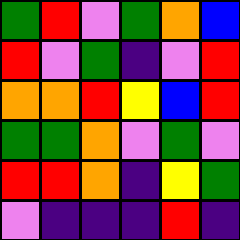[["green", "red", "violet", "green", "orange", "blue"], ["red", "violet", "green", "indigo", "violet", "red"], ["orange", "orange", "red", "yellow", "blue", "red"], ["green", "green", "orange", "violet", "green", "violet"], ["red", "red", "orange", "indigo", "yellow", "green"], ["violet", "indigo", "indigo", "indigo", "red", "indigo"]]